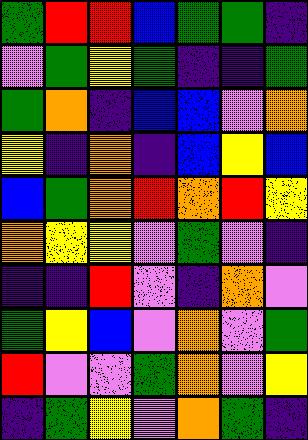[["green", "red", "red", "blue", "green", "green", "indigo"], ["violet", "green", "yellow", "green", "indigo", "indigo", "green"], ["green", "orange", "indigo", "blue", "blue", "violet", "orange"], ["yellow", "indigo", "orange", "indigo", "blue", "yellow", "blue"], ["blue", "green", "orange", "red", "orange", "red", "yellow"], ["orange", "yellow", "yellow", "violet", "green", "violet", "indigo"], ["indigo", "indigo", "red", "violet", "indigo", "orange", "violet"], ["green", "yellow", "blue", "violet", "orange", "violet", "green"], ["red", "violet", "violet", "green", "orange", "violet", "yellow"], ["indigo", "green", "yellow", "violet", "orange", "green", "indigo"]]